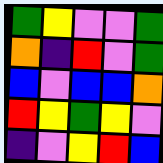[["green", "yellow", "violet", "violet", "green"], ["orange", "indigo", "red", "violet", "green"], ["blue", "violet", "blue", "blue", "orange"], ["red", "yellow", "green", "yellow", "violet"], ["indigo", "violet", "yellow", "red", "blue"]]